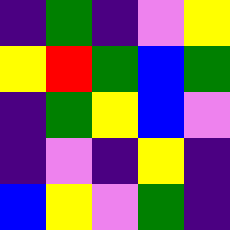[["indigo", "green", "indigo", "violet", "yellow"], ["yellow", "red", "green", "blue", "green"], ["indigo", "green", "yellow", "blue", "violet"], ["indigo", "violet", "indigo", "yellow", "indigo"], ["blue", "yellow", "violet", "green", "indigo"]]